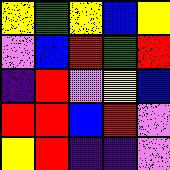[["yellow", "green", "yellow", "blue", "yellow"], ["violet", "blue", "red", "green", "red"], ["indigo", "red", "violet", "yellow", "blue"], ["red", "red", "blue", "red", "violet"], ["yellow", "red", "indigo", "indigo", "violet"]]